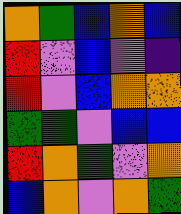[["orange", "green", "blue", "orange", "blue"], ["red", "violet", "blue", "violet", "indigo"], ["red", "violet", "blue", "orange", "orange"], ["green", "green", "violet", "blue", "blue"], ["red", "orange", "green", "violet", "orange"], ["blue", "orange", "violet", "orange", "green"]]